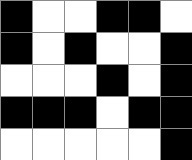[["black", "white", "white", "black", "black", "white"], ["black", "white", "black", "white", "white", "black"], ["white", "white", "white", "black", "white", "black"], ["black", "black", "black", "white", "black", "black"], ["white", "white", "white", "white", "white", "black"]]